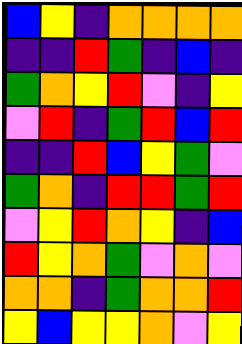[["blue", "yellow", "indigo", "orange", "orange", "orange", "orange"], ["indigo", "indigo", "red", "green", "indigo", "blue", "indigo"], ["green", "orange", "yellow", "red", "violet", "indigo", "yellow"], ["violet", "red", "indigo", "green", "red", "blue", "red"], ["indigo", "indigo", "red", "blue", "yellow", "green", "violet"], ["green", "orange", "indigo", "red", "red", "green", "red"], ["violet", "yellow", "red", "orange", "yellow", "indigo", "blue"], ["red", "yellow", "orange", "green", "violet", "orange", "violet"], ["orange", "orange", "indigo", "green", "orange", "orange", "red"], ["yellow", "blue", "yellow", "yellow", "orange", "violet", "yellow"]]